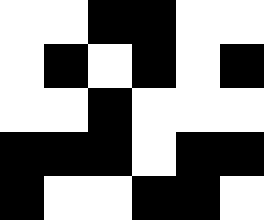[["white", "white", "black", "black", "white", "white"], ["white", "black", "white", "black", "white", "black"], ["white", "white", "black", "white", "white", "white"], ["black", "black", "black", "white", "black", "black"], ["black", "white", "white", "black", "black", "white"]]